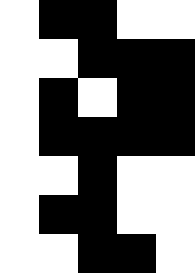[["white", "black", "black", "white", "white"], ["white", "white", "black", "black", "black"], ["white", "black", "white", "black", "black"], ["white", "black", "black", "black", "black"], ["white", "white", "black", "white", "white"], ["white", "black", "black", "white", "white"], ["white", "white", "black", "black", "white"]]